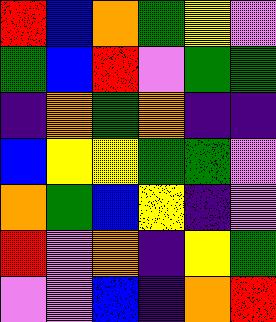[["red", "blue", "orange", "green", "yellow", "violet"], ["green", "blue", "red", "violet", "green", "green"], ["indigo", "orange", "green", "orange", "indigo", "indigo"], ["blue", "yellow", "yellow", "green", "green", "violet"], ["orange", "green", "blue", "yellow", "indigo", "violet"], ["red", "violet", "orange", "indigo", "yellow", "green"], ["violet", "violet", "blue", "indigo", "orange", "red"]]